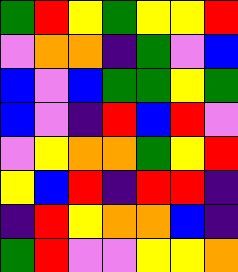[["green", "red", "yellow", "green", "yellow", "yellow", "red"], ["violet", "orange", "orange", "indigo", "green", "violet", "blue"], ["blue", "violet", "blue", "green", "green", "yellow", "green"], ["blue", "violet", "indigo", "red", "blue", "red", "violet"], ["violet", "yellow", "orange", "orange", "green", "yellow", "red"], ["yellow", "blue", "red", "indigo", "red", "red", "indigo"], ["indigo", "red", "yellow", "orange", "orange", "blue", "indigo"], ["green", "red", "violet", "violet", "yellow", "yellow", "orange"]]